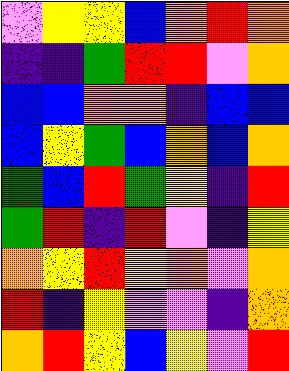[["violet", "yellow", "yellow", "blue", "orange", "red", "orange"], ["indigo", "indigo", "green", "red", "red", "violet", "orange"], ["blue", "blue", "orange", "orange", "indigo", "blue", "blue"], ["blue", "yellow", "green", "blue", "orange", "blue", "orange"], ["green", "blue", "red", "green", "yellow", "indigo", "red"], ["green", "red", "indigo", "red", "violet", "indigo", "yellow"], ["orange", "yellow", "red", "yellow", "orange", "violet", "orange"], ["red", "indigo", "yellow", "violet", "violet", "indigo", "orange"], ["orange", "red", "yellow", "blue", "yellow", "violet", "red"]]